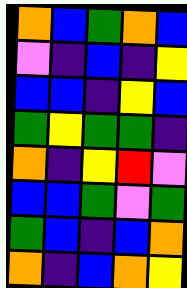[["orange", "blue", "green", "orange", "blue"], ["violet", "indigo", "blue", "indigo", "yellow"], ["blue", "blue", "indigo", "yellow", "blue"], ["green", "yellow", "green", "green", "indigo"], ["orange", "indigo", "yellow", "red", "violet"], ["blue", "blue", "green", "violet", "green"], ["green", "blue", "indigo", "blue", "orange"], ["orange", "indigo", "blue", "orange", "yellow"]]